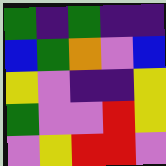[["green", "indigo", "green", "indigo", "indigo"], ["blue", "green", "orange", "violet", "blue"], ["yellow", "violet", "indigo", "indigo", "yellow"], ["green", "violet", "violet", "red", "yellow"], ["violet", "yellow", "red", "red", "violet"]]